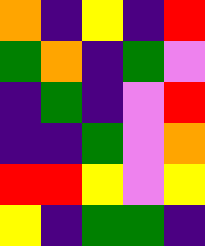[["orange", "indigo", "yellow", "indigo", "red"], ["green", "orange", "indigo", "green", "violet"], ["indigo", "green", "indigo", "violet", "red"], ["indigo", "indigo", "green", "violet", "orange"], ["red", "red", "yellow", "violet", "yellow"], ["yellow", "indigo", "green", "green", "indigo"]]